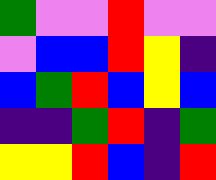[["green", "violet", "violet", "red", "violet", "violet"], ["violet", "blue", "blue", "red", "yellow", "indigo"], ["blue", "green", "red", "blue", "yellow", "blue"], ["indigo", "indigo", "green", "red", "indigo", "green"], ["yellow", "yellow", "red", "blue", "indigo", "red"]]